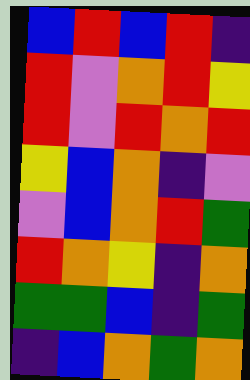[["blue", "red", "blue", "red", "indigo"], ["red", "violet", "orange", "red", "yellow"], ["red", "violet", "red", "orange", "red"], ["yellow", "blue", "orange", "indigo", "violet"], ["violet", "blue", "orange", "red", "green"], ["red", "orange", "yellow", "indigo", "orange"], ["green", "green", "blue", "indigo", "green"], ["indigo", "blue", "orange", "green", "orange"]]